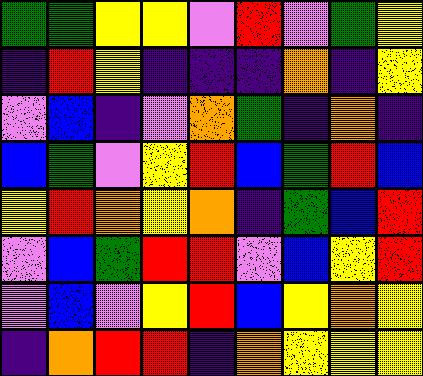[["green", "green", "yellow", "yellow", "violet", "red", "violet", "green", "yellow"], ["indigo", "red", "yellow", "indigo", "indigo", "indigo", "orange", "indigo", "yellow"], ["violet", "blue", "indigo", "violet", "orange", "green", "indigo", "orange", "indigo"], ["blue", "green", "violet", "yellow", "red", "blue", "green", "red", "blue"], ["yellow", "red", "orange", "yellow", "orange", "indigo", "green", "blue", "red"], ["violet", "blue", "green", "red", "red", "violet", "blue", "yellow", "red"], ["violet", "blue", "violet", "yellow", "red", "blue", "yellow", "orange", "yellow"], ["indigo", "orange", "red", "red", "indigo", "orange", "yellow", "yellow", "yellow"]]